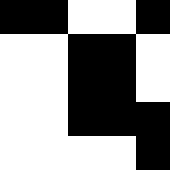[["black", "black", "white", "white", "black"], ["white", "white", "black", "black", "white"], ["white", "white", "black", "black", "white"], ["white", "white", "black", "black", "black"], ["white", "white", "white", "white", "black"]]